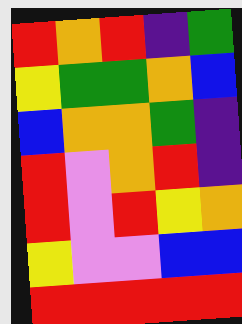[["red", "orange", "red", "indigo", "green"], ["yellow", "green", "green", "orange", "blue"], ["blue", "orange", "orange", "green", "indigo"], ["red", "violet", "orange", "red", "indigo"], ["red", "violet", "red", "yellow", "orange"], ["yellow", "violet", "violet", "blue", "blue"], ["red", "red", "red", "red", "red"]]